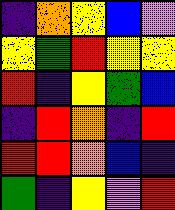[["indigo", "orange", "yellow", "blue", "violet"], ["yellow", "green", "red", "yellow", "yellow"], ["red", "indigo", "yellow", "green", "blue"], ["indigo", "red", "orange", "indigo", "red"], ["red", "red", "orange", "blue", "indigo"], ["green", "indigo", "yellow", "violet", "red"]]